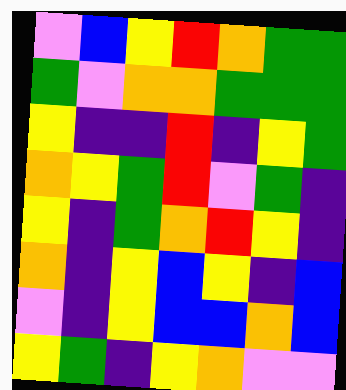[["violet", "blue", "yellow", "red", "orange", "green", "green"], ["green", "violet", "orange", "orange", "green", "green", "green"], ["yellow", "indigo", "indigo", "red", "indigo", "yellow", "green"], ["orange", "yellow", "green", "red", "violet", "green", "indigo"], ["yellow", "indigo", "green", "orange", "red", "yellow", "indigo"], ["orange", "indigo", "yellow", "blue", "yellow", "indigo", "blue"], ["violet", "indigo", "yellow", "blue", "blue", "orange", "blue"], ["yellow", "green", "indigo", "yellow", "orange", "violet", "violet"]]